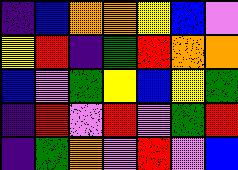[["indigo", "blue", "orange", "orange", "yellow", "blue", "violet"], ["yellow", "red", "indigo", "green", "red", "orange", "orange"], ["blue", "violet", "green", "yellow", "blue", "yellow", "green"], ["indigo", "red", "violet", "red", "violet", "green", "red"], ["indigo", "green", "orange", "violet", "red", "violet", "blue"]]